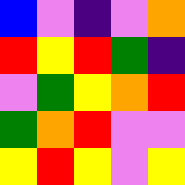[["blue", "violet", "indigo", "violet", "orange"], ["red", "yellow", "red", "green", "indigo"], ["violet", "green", "yellow", "orange", "red"], ["green", "orange", "red", "violet", "violet"], ["yellow", "red", "yellow", "violet", "yellow"]]